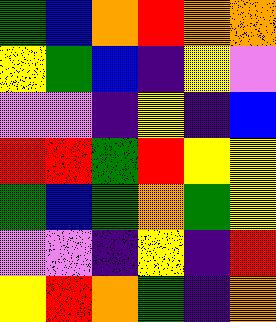[["green", "blue", "orange", "red", "orange", "orange"], ["yellow", "green", "blue", "indigo", "yellow", "violet"], ["violet", "violet", "indigo", "yellow", "indigo", "blue"], ["red", "red", "green", "red", "yellow", "yellow"], ["green", "blue", "green", "orange", "green", "yellow"], ["violet", "violet", "indigo", "yellow", "indigo", "red"], ["yellow", "red", "orange", "green", "indigo", "orange"]]